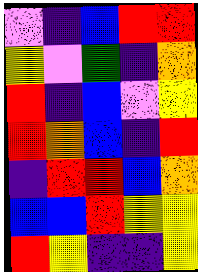[["violet", "indigo", "blue", "red", "red"], ["yellow", "violet", "green", "indigo", "orange"], ["red", "indigo", "blue", "violet", "yellow"], ["red", "orange", "blue", "indigo", "red"], ["indigo", "red", "red", "blue", "orange"], ["blue", "blue", "red", "yellow", "yellow"], ["red", "yellow", "indigo", "indigo", "yellow"]]